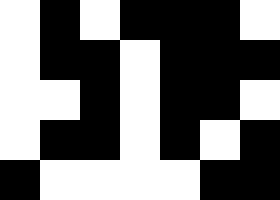[["white", "black", "white", "black", "black", "black", "white"], ["white", "black", "black", "white", "black", "black", "black"], ["white", "white", "black", "white", "black", "black", "white"], ["white", "black", "black", "white", "black", "white", "black"], ["black", "white", "white", "white", "white", "black", "black"]]